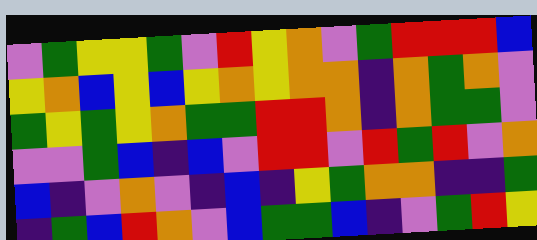[["violet", "green", "yellow", "yellow", "green", "violet", "red", "yellow", "orange", "violet", "green", "red", "red", "red", "blue"], ["yellow", "orange", "blue", "yellow", "blue", "yellow", "orange", "yellow", "orange", "orange", "indigo", "orange", "green", "orange", "violet"], ["green", "yellow", "green", "yellow", "orange", "green", "green", "red", "red", "orange", "indigo", "orange", "green", "green", "violet"], ["violet", "violet", "green", "blue", "indigo", "blue", "violet", "red", "red", "violet", "red", "green", "red", "violet", "orange"], ["blue", "indigo", "violet", "orange", "violet", "indigo", "blue", "indigo", "yellow", "green", "orange", "orange", "indigo", "indigo", "green"], ["indigo", "green", "blue", "red", "orange", "violet", "blue", "green", "green", "blue", "indigo", "violet", "green", "red", "yellow"]]